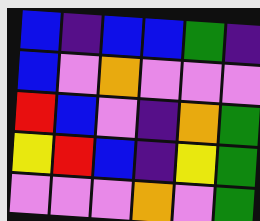[["blue", "indigo", "blue", "blue", "green", "indigo"], ["blue", "violet", "orange", "violet", "violet", "violet"], ["red", "blue", "violet", "indigo", "orange", "green"], ["yellow", "red", "blue", "indigo", "yellow", "green"], ["violet", "violet", "violet", "orange", "violet", "green"]]